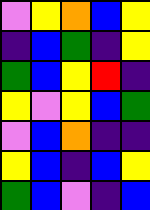[["violet", "yellow", "orange", "blue", "yellow"], ["indigo", "blue", "green", "indigo", "yellow"], ["green", "blue", "yellow", "red", "indigo"], ["yellow", "violet", "yellow", "blue", "green"], ["violet", "blue", "orange", "indigo", "indigo"], ["yellow", "blue", "indigo", "blue", "yellow"], ["green", "blue", "violet", "indigo", "blue"]]